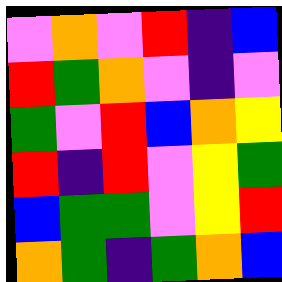[["violet", "orange", "violet", "red", "indigo", "blue"], ["red", "green", "orange", "violet", "indigo", "violet"], ["green", "violet", "red", "blue", "orange", "yellow"], ["red", "indigo", "red", "violet", "yellow", "green"], ["blue", "green", "green", "violet", "yellow", "red"], ["orange", "green", "indigo", "green", "orange", "blue"]]